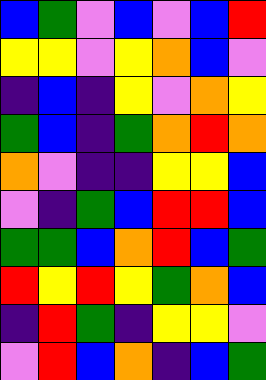[["blue", "green", "violet", "blue", "violet", "blue", "red"], ["yellow", "yellow", "violet", "yellow", "orange", "blue", "violet"], ["indigo", "blue", "indigo", "yellow", "violet", "orange", "yellow"], ["green", "blue", "indigo", "green", "orange", "red", "orange"], ["orange", "violet", "indigo", "indigo", "yellow", "yellow", "blue"], ["violet", "indigo", "green", "blue", "red", "red", "blue"], ["green", "green", "blue", "orange", "red", "blue", "green"], ["red", "yellow", "red", "yellow", "green", "orange", "blue"], ["indigo", "red", "green", "indigo", "yellow", "yellow", "violet"], ["violet", "red", "blue", "orange", "indigo", "blue", "green"]]